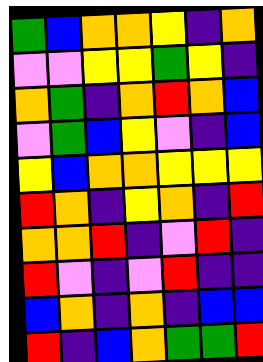[["green", "blue", "orange", "orange", "yellow", "indigo", "orange"], ["violet", "violet", "yellow", "yellow", "green", "yellow", "indigo"], ["orange", "green", "indigo", "orange", "red", "orange", "blue"], ["violet", "green", "blue", "yellow", "violet", "indigo", "blue"], ["yellow", "blue", "orange", "orange", "yellow", "yellow", "yellow"], ["red", "orange", "indigo", "yellow", "orange", "indigo", "red"], ["orange", "orange", "red", "indigo", "violet", "red", "indigo"], ["red", "violet", "indigo", "violet", "red", "indigo", "indigo"], ["blue", "orange", "indigo", "orange", "indigo", "blue", "blue"], ["red", "indigo", "blue", "orange", "green", "green", "red"]]